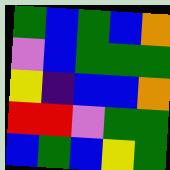[["green", "blue", "green", "blue", "orange"], ["violet", "blue", "green", "green", "green"], ["yellow", "indigo", "blue", "blue", "orange"], ["red", "red", "violet", "green", "green"], ["blue", "green", "blue", "yellow", "green"]]